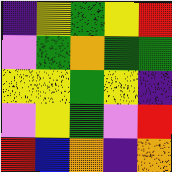[["indigo", "yellow", "green", "yellow", "red"], ["violet", "green", "orange", "green", "green"], ["yellow", "yellow", "green", "yellow", "indigo"], ["violet", "yellow", "green", "violet", "red"], ["red", "blue", "orange", "indigo", "orange"]]